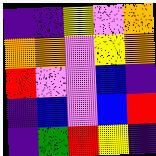[["indigo", "indigo", "yellow", "violet", "orange"], ["orange", "orange", "violet", "yellow", "orange"], ["red", "violet", "violet", "blue", "indigo"], ["indigo", "blue", "violet", "blue", "red"], ["indigo", "green", "red", "yellow", "indigo"]]